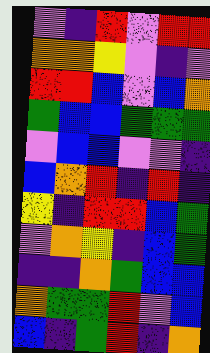[["violet", "indigo", "red", "violet", "red", "red"], ["orange", "orange", "yellow", "violet", "indigo", "violet"], ["red", "red", "blue", "violet", "blue", "orange"], ["green", "blue", "blue", "green", "green", "green"], ["violet", "blue", "blue", "violet", "violet", "indigo"], ["blue", "orange", "red", "indigo", "red", "indigo"], ["yellow", "indigo", "red", "red", "blue", "green"], ["violet", "orange", "yellow", "indigo", "blue", "green"], ["indigo", "indigo", "orange", "green", "blue", "blue"], ["orange", "green", "green", "red", "violet", "blue"], ["blue", "indigo", "green", "red", "indigo", "orange"]]